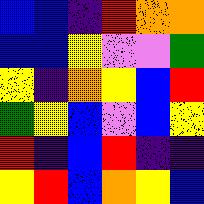[["blue", "blue", "indigo", "red", "orange", "orange"], ["blue", "blue", "yellow", "violet", "violet", "green"], ["yellow", "indigo", "orange", "yellow", "blue", "red"], ["green", "yellow", "blue", "violet", "blue", "yellow"], ["red", "indigo", "blue", "red", "indigo", "indigo"], ["yellow", "red", "blue", "orange", "yellow", "blue"]]